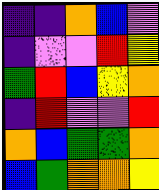[["indigo", "indigo", "orange", "blue", "violet"], ["indigo", "violet", "violet", "red", "yellow"], ["green", "red", "blue", "yellow", "orange"], ["indigo", "red", "violet", "violet", "red"], ["orange", "blue", "green", "green", "orange"], ["blue", "green", "orange", "orange", "yellow"]]